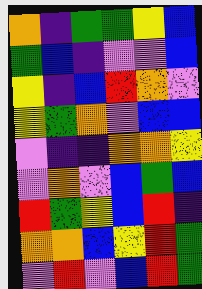[["orange", "indigo", "green", "green", "yellow", "blue"], ["green", "blue", "indigo", "violet", "violet", "blue"], ["yellow", "indigo", "blue", "red", "orange", "violet"], ["yellow", "green", "orange", "violet", "blue", "blue"], ["violet", "indigo", "indigo", "orange", "orange", "yellow"], ["violet", "orange", "violet", "blue", "green", "blue"], ["red", "green", "yellow", "blue", "red", "indigo"], ["orange", "orange", "blue", "yellow", "red", "green"], ["violet", "red", "violet", "blue", "red", "green"]]